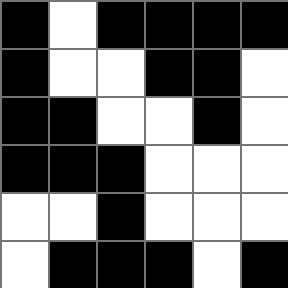[["black", "white", "black", "black", "black", "black"], ["black", "white", "white", "black", "black", "white"], ["black", "black", "white", "white", "black", "white"], ["black", "black", "black", "white", "white", "white"], ["white", "white", "black", "white", "white", "white"], ["white", "black", "black", "black", "white", "black"]]